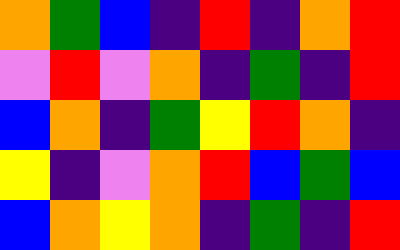[["orange", "green", "blue", "indigo", "red", "indigo", "orange", "red"], ["violet", "red", "violet", "orange", "indigo", "green", "indigo", "red"], ["blue", "orange", "indigo", "green", "yellow", "red", "orange", "indigo"], ["yellow", "indigo", "violet", "orange", "red", "blue", "green", "blue"], ["blue", "orange", "yellow", "orange", "indigo", "green", "indigo", "red"]]